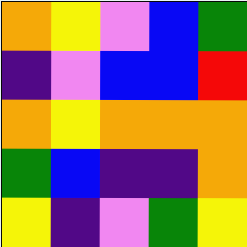[["orange", "yellow", "violet", "blue", "green"], ["indigo", "violet", "blue", "blue", "red"], ["orange", "yellow", "orange", "orange", "orange"], ["green", "blue", "indigo", "indigo", "orange"], ["yellow", "indigo", "violet", "green", "yellow"]]